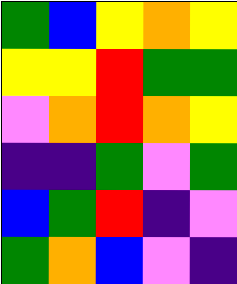[["green", "blue", "yellow", "orange", "yellow"], ["yellow", "yellow", "red", "green", "green"], ["violet", "orange", "red", "orange", "yellow"], ["indigo", "indigo", "green", "violet", "green"], ["blue", "green", "red", "indigo", "violet"], ["green", "orange", "blue", "violet", "indigo"]]